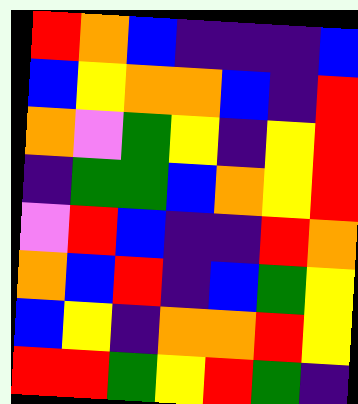[["red", "orange", "blue", "indigo", "indigo", "indigo", "blue"], ["blue", "yellow", "orange", "orange", "blue", "indigo", "red"], ["orange", "violet", "green", "yellow", "indigo", "yellow", "red"], ["indigo", "green", "green", "blue", "orange", "yellow", "red"], ["violet", "red", "blue", "indigo", "indigo", "red", "orange"], ["orange", "blue", "red", "indigo", "blue", "green", "yellow"], ["blue", "yellow", "indigo", "orange", "orange", "red", "yellow"], ["red", "red", "green", "yellow", "red", "green", "indigo"]]